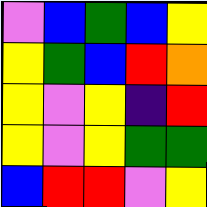[["violet", "blue", "green", "blue", "yellow"], ["yellow", "green", "blue", "red", "orange"], ["yellow", "violet", "yellow", "indigo", "red"], ["yellow", "violet", "yellow", "green", "green"], ["blue", "red", "red", "violet", "yellow"]]